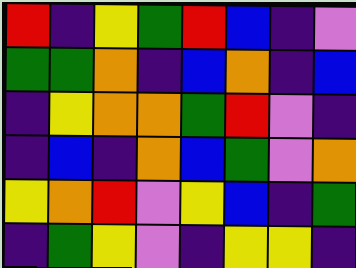[["red", "indigo", "yellow", "green", "red", "blue", "indigo", "violet"], ["green", "green", "orange", "indigo", "blue", "orange", "indigo", "blue"], ["indigo", "yellow", "orange", "orange", "green", "red", "violet", "indigo"], ["indigo", "blue", "indigo", "orange", "blue", "green", "violet", "orange"], ["yellow", "orange", "red", "violet", "yellow", "blue", "indigo", "green"], ["indigo", "green", "yellow", "violet", "indigo", "yellow", "yellow", "indigo"]]